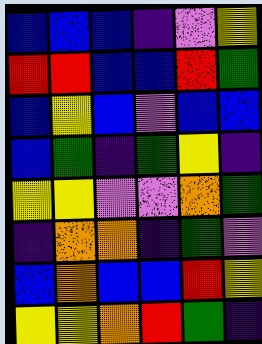[["blue", "blue", "blue", "indigo", "violet", "yellow"], ["red", "red", "blue", "blue", "red", "green"], ["blue", "yellow", "blue", "violet", "blue", "blue"], ["blue", "green", "indigo", "green", "yellow", "indigo"], ["yellow", "yellow", "violet", "violet", "orange", "green"], ["indigo", "orange", "orange", "indigo", "green", "violet"], ["blue", "orange", "blue", "blue", "red", "yellow"], ["yellow", "yellow", "orange", "red", "green", "indigo"]]